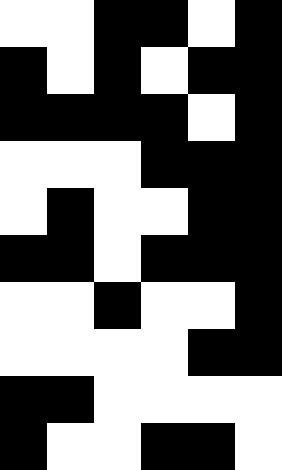[["white", "white", "black", "black", "white", "black"], ["black", "white", "black", "white", "black", "black"], ["black", "black", "black", "black", "white", "black"], ["white", "white", "white", "black", "black", "black"], ["white", "black", "white", "white", "black", "black"], ["black", "black", "white", "black", "black", "black"], ["white", "white", "black", "white", "white", "black"], ["white", "white", "white", "white", "black", "black"], ["black", "black", "white", "white", "white", "white"], ["black", "white", "white", "black", "black", "white"]]